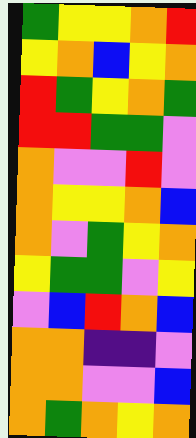[["green", "yellow", "yellow", "orange", "red"], ["yellow", "orange", "blue", "yellow", "orange"], ["red", "green", "yellow", "orange", "green"], ["red", "red", "green", "green", "violet"], ["orange", "violet", "violet", "red", "violet"], ["orange", "yellow", "yellow", "orange", "blue"], ["orange", "violet", "green", "yellow", "orange"], ["yellow", "green", "green", "violet", "yellow"], ["violet", "blue", "red", "orange", "blue"], ["orange", "orange", "indigo", "indigo", "violet"], ["orange", "orange", "violet", "violet", "blue"], ["orange", "green", "orange", "yellow", "orange"]]